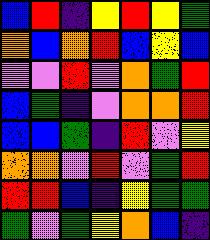[["blue", "red", "indigo", "yellow", "red", "yellow", "green"], ["orange", "blue", "orange", "red", "blue", "yellow", "blue"], ["violet", "violet", "red", "violet", "orange", "green", "red"], ["blue", "green", "indigo", "violet", "orange", "orange", "red"], ["blue", "blue", "green", "indigo", "red", "violet", "yellow"], ["orange", "orange", "violet", "red", "violet", "green", "red"], ["red", "red", "blue", "indigo", "yellow", "green", "green"], ["green", "violet", "green", "yellow", "orange", "blue", "indigo"]]